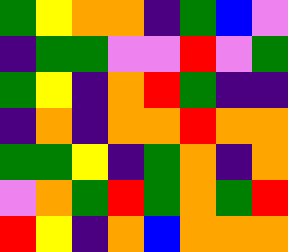[["green", "yellow", "orange", "orange", "indigo", "green", "blue", "violet"], ["indigo", "green", "green", "violet", "violet", "red", "violet", "green"], ["green", "yellow", "indigo", "orange", "red", "green", "indigo", "indigo"], ["indigo", "orange", "indigo", "orange", "orange", "red", "orange", "orange"], ["green", "green", "yellow", "indigo", "green", "orange", "indigo", "orange"], ["violet", "orange", "green", "red", "green", "orange", "green", "red"], ["red", "yellow", "indigo", "orange", "blue", "orange", "orange", "orange"]]